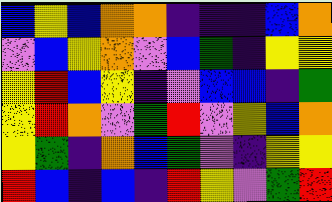[["blue", "yellow", "blue", "orange", "orange", "indigo", "indigo", "indigo", "blue", "orange"], ["violet", "blue", "yellow", "orange", "violet", "blue", "green", "indigo", "yellow", "yellow"], ["yellow", "red", "blue", "yellow", "indigo", "violet", "blue", "blue", "indigo", "green"], ["yellow", "red", "orange", "violet", "green", "red", "violet", "yellow", "blue", "orange"], ["yellow", "green", "indigo", "orange", "blue", "green", "violet", "indigo", "yellow", "yellow"], ["red", "blue", "indigo", "blue", "indigo", "red", "yellow", "violet", "green", "red"]]